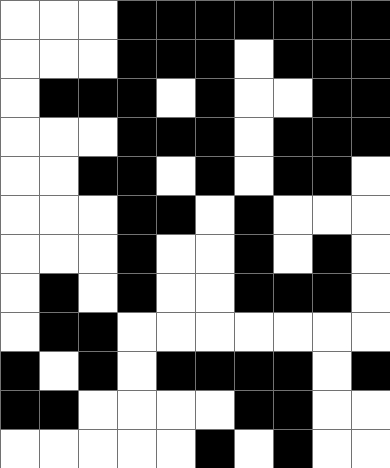[["white", "white", "white", "black", "black", "black", "black", "black", "black", "black"], ["white", "white", "white", "black", "black", "black", "white", "black", "black", "black"], ["white", "black", "black", "black", "white", "black", "white", "white", "black", "black"], ["white", "white", "white", "black", "black", "black", "white", "black", "black", "black"], ["white", "white", "black", "black", "white", "black", "white", "black", "black", "white"], ["white", "white", "white", "black", "black", "white", "black", "white", "white", "white"], ["white", "white", "white", "black", "white", "white", "black", "white", "black", "white"], ["white", "black", "white", "black", "white", "white", "black", "black", "black", "white"], ["white", "black", "black", "white", "white", "white", "white", "white", "white", "white"], ["black", "white", "black", "white", "black", "black", "black", "black", "white", "black"], ["black", "black", "white", "white", "white", "white", "black", "black", "white", "white"], ["white", "white", "white", "white", "white", "black", "white", "black", "white", "white"]]